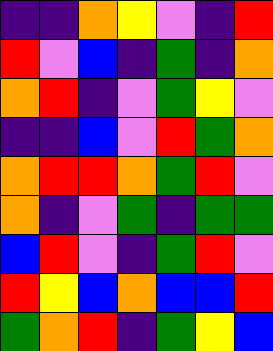[["indigo", "indigo", "orange", "yellow", "violet", "indigo", "red"], ["red", "violet", "blue", "indigo", "green", "indigo", "orange"], ["orange", "red", "indigo", "violet", "green", "yellow", "violet"], ["indigo", "indigo", "blue", "violet", "red", "green", "orange"], ["orange", "red", "red", "orange", "green", "red", "violet"], ["orange", "indigo", "violet", "green", "indigo", "green", "green"], ["blue", "red", "violet", "indigo", "green", "red", "violet"], ["red", "yellow", "blue", "orange", "blue", "blue", "red"], ["green", "orange", "red", "indigo", "green", "yellow", "blue"]]